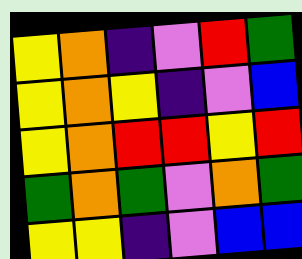[["yellow", "orange", "indigo", "violet", "red", "green"], ["yellow", "orange", "yellow", "indigo", "violet", "blue"], ["yellow", "orange", "red", "red", "yellow", "red"], ["green", "orange", "green", "violet", "orange", "green"], ["yellow", "yellow", "indigo", "violet", "blue", "blue"]]